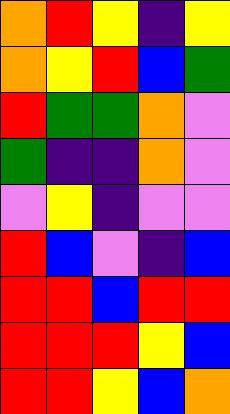[["orange", "red", "yellow", "indigo", "yellow"], ["orange", "yellow", "red", "blue", "green"], ["red", "green", "green", "orange", "violet"], ["green", "indigo", "indigo", "orange", "violet"], ["violet", "yellow", "indigo", "violet", "violet"], ["red", "blue", "violet", "indigo", "blue"], ["red", "red", "blue", "red", "red"], ["red", "red", "red", "yellow", "blue"], ["red", "red", "yellow", "blue", "orange"]]